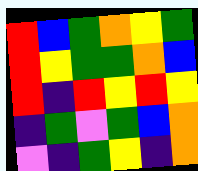[["red", "blue", "green", "orange", "yellow", "green"], ["red", "yellow", "green", "green", "orange", "blue"], ["red", "indigo", "red", "yellow", "red", "yellow"], ["indigo", "green", "violet", "green", "blue", "orange"], ["violet", "indigo", "green", "yellow", "indigo", "orange"]]